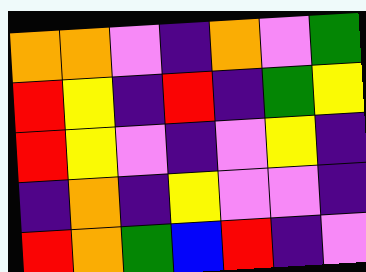[["orange", "orange", "violet", "indigo", "orange", "violet", "green"], ["red", "yellow", "indigo", "red", "indigo", "green", "yellow"], ["red", "yellow", "violet", "indigo", "violet", "yellow", "indigo"], ["indigo", "orange", "indigo", "yellow", "violet", "violet", "indigo"], ["red", "orange", "green", "blue", "red", "indigo", "violet"]]